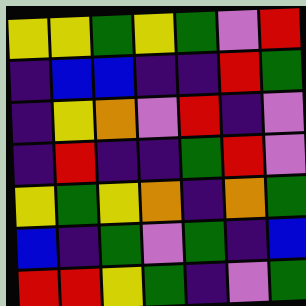[["yellow", "yellow", "green", "yellow", "green", "violet", "red"], ["indigo", "blue", "blue", "indigo", "indigo", "red", "green"], ["indigo", "yellow", "orange", "violet", "red", "indigo", "violet"], ["indigo", "red", "indigo", "indigo", "green", "red", "violet"], ["yellow", "green", "yellow", "orange", "indigo", "orange", "green"], ["blue", "indigo", "green", "violet", "green", "indigo", "blue"], ["red", "red", "yellow", "green", "indigo", "violet", "green"]]